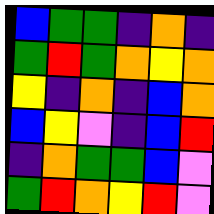[["blue", "green", "green", "indigo", "orange", "indigo"], ["green", "red", "green", "orange", "yellow", "orange"], ["yellow", "indigo", "orange", "indigo", "blue", "orange"], ["blue", "yellow", "violet", "indigo", "blue", "red"], ["indigo", "orange", "green", "green", "blue", "violet"], ["green", "red", "orange", "yellow", "red", "violet"]]